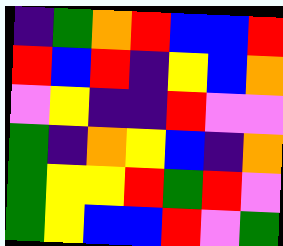[["indigo", "green", "orange", "red", "blue", "blue", "red"], ["red", "blue", "red", "indigo", "yellow", "blue", "orange"], ["violet", "yellow", "indigo", "indigo", "red", "violet", "violet"], ["green", "indigo", "orange", "yellow", "blue", "indigo", "orange"], ["green", "yellow", "yellow", "red", "green", "red", "violet"], ["green", "yellow", "blue", "blue", "red", "violet", "green"]]